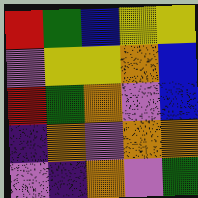[["red", "green", "blue", "yellow", "yellow"], ["violet", "yellow", "yellow", "orange", "blue"], ["red", "green", "orange", "violet", "blue"], ["indigo", "orange", "violet", "orange", "orange"], ["violet", "indigo", "orange", "violet", "green"]]